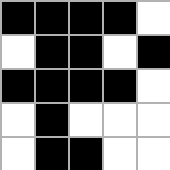[["black", "black", "black", "black", "white"], ["white", "black", "black", "white", "black"], ["black", "black", "black", "black", "white"], ["white", "black", "white", "white", "white"], ["white", "black", "black", "white", "white"]]